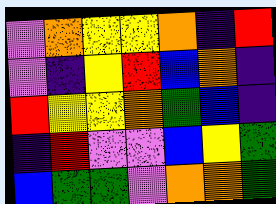[["violet", "orange", "yellow", "yellow", "orange", "indigo", "red"], ["violet", "indigo", "yellow", "red", "blue", "orange", "indigo"], ["red", "yellow", "yellow", "orange", "green", "blue", "indigo"], ["indigo", "red", "violet", "violet", "blue", "yellow", "green"], ["blue", "green", "green", "violet", "orange", "orange", "green"]]